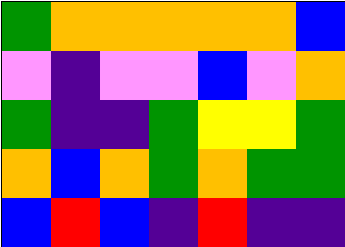[["green", "orange", "orange", "orange", "orange", "orange", "blue"], ["violet", "indigo", "violet", "violet", "blue", "violet", "orange"], ["green", "indigo", "indigo", "green", "yellow", "yellow", "green"], ["orange", "blue", "orange", "green", "orange", "green", "green"], ["blue", "red", "blue", "indigo", "red", "indigo", "indigo"]]